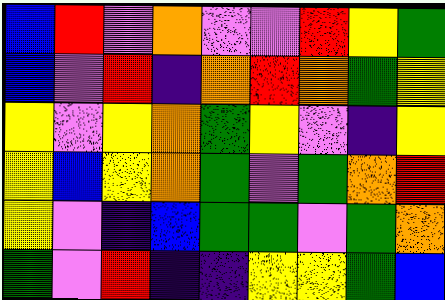[["blue", "red", "violet", "orange", "violet", "violet", "red", "yellow", "green"], ["blue", "violet", "red", "indigo", "orange", "red", "orange", "green", "yellow"], ["yellow", "violet", "yellow", "orange", "green", "yellow", "violet", "indigo", "yellow"], ["yellow", "blue", "yellow", "orange", "green", "violet", "green", "orange", "red"], ["yellow", "violet", "indigo", "blue", "green", "green", "violet", "green", "orange"], ["green", "violet", "red", "indigo", "indigo", "yellow", "yellow", "green", "blue"]]